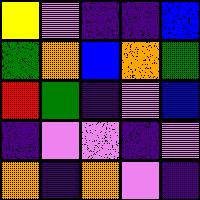[["yellow", "violet", "indigo", "indigo", "blue"], ["green", "orange", "blue", "orange", "green"], ["red", "green", "indigo", "violet", "blue"], ["indigo", "violet", "violet", "indigo", "violet"], ["orange", "indigo", "orange", "violet", "indigo"]]